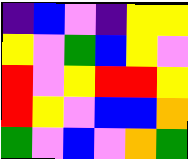[["indigo", "blue", "violet", "indigo", "yellow", "yellow"], ["yellow", "violet", "green", "blue", "yellow", "violet"], ["red", "violet", "yellow", "red", "red", "yellow"], ["red", "yellow", "violet", "blue", "blue", "orange"], ["green", "violet", "blue", "violet", "orange", "green"]]